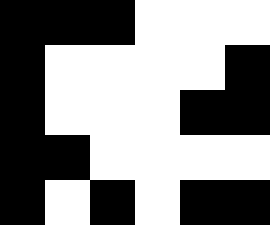[["black", "black", "black", "white", "white", "white"], ["black", "white", "white", "white", "white", "black"], ["black", "white", "white", "white", "black", "black"], ["black", "black", "white", "white", "white", "white"], ["black", "white", "black", "white", "black", "black"]]